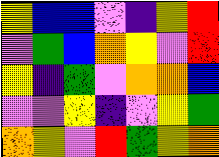[["yellow", "blue", "blue", "violet", "indigo", "yellow", "red"], ["violet", "green", "blue", "orange", "yellow", "violet", "red"], ["yellow", "indigo", "green", "violet", "orange", "orange", "blue"], ["violet", "violet", "yellow", "indigo", "violet", "yellow", "green"], ["orange", "yellow", "violet", "red", "green", "yellow", "orange"]]